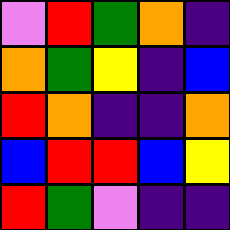[["violet", "red", "green", "orange", "indigo"], ["orange", "green", "yellow", "indigo", "blue"], ["red", "orange", "indigo", "indigo", "orange"], ["blue", "red", "red", "blue", "yellow"], ["red", "green", "violet", "indigo", "indigo"]]